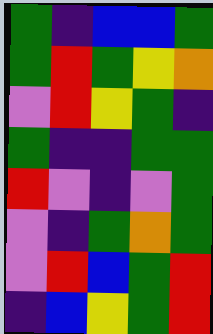[["green", "indigo", "blue", "blue", "green"], ["green", "red", "green", "yellow", "orange"], ["violet", "red", "yellow", "green", "indigo"], ["green", "indigo", "indigo", "green", "green"], ["red", "violet", "indigo", "violet", "green"], ["violet", "indigo", "green", "orange", "green"], ["violet", "red", "blue", "green", "red"], ["indigo", "blue", "yellow", "green", "red"]]